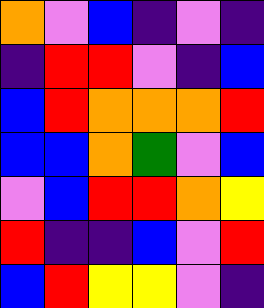[["orange", "violet", "blue", "indigo", "violet", "indigo"], ["indigo", "red", "red", "violet", "indigo", "blue"], ["blue", "red", "orange", "orange", "orange", "red"], ["blue", "blue", "orange", "green", "violet", "blue"], ["violet", "blue", "red", "red", "orange", "yellow"], ["red", "indigo", "indigo", "blue", "violet", "red"], ["blue", "red", "yellow", "yellow", "violet", "indigo"]]